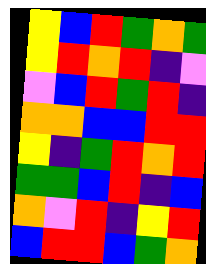[["yellow", "blue", "red", "green", "orange", "green"], ["yellow", "red", "orange", "red", "indigo", "violet"], ["violet", "blue", "red", "green", "red", "indigo"], ["orange", "orange", "blue", "blue", "red", "red"], ["yellow", "indigo", "green", "red", "orange", "red"], ["green", "green", "blue", "red", "indigo", "blue"], ["orange", "violet", "red", "indigo", "yellow", "red"], ["blue", "red", "red", "blue", "green", "orange"]]